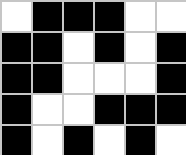[["white", "black", "black", "black", "white", "white"], ["black", "black", "white", "black", "white", "black"], ["black", "black", "white", "white", "white", "black"], ["black", "white", "white", "black", "black", "black"], ["black", "white", "black", "white", "black", "white"]]